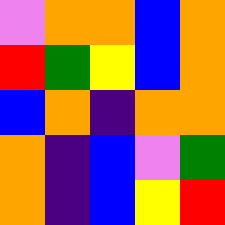[["violet", "orange", "orange", "blue", "orange"], ["red", "green", "yellow", "blue", "orange"], ["blue", "orange", "indigo", "orange", "orange"], ["orange", "indigo", "blue", "violet", "green"], ["orange", "indigo", "blue", "yellow", "red"]]